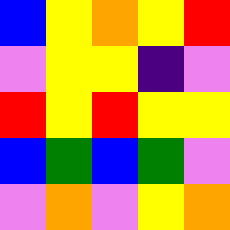[["blue", "yellow", "orange", "yellow", "red"], ["violet", "yellow", "yellow", "indigo", "violet"], ["red", "yellow", "red", "yellow", "yellow"], ["blue", "green", "blue", "green", "violet"], ["violet", "orange", "violet", "yellow", "orange"]]